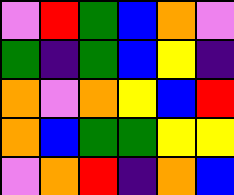[["violet", "red", "green", "blue", "orange", "violet"], ["green", "indigo", "green", "blue", "yellow", "indigo"], ["orange", "violet", "orange", "yellow", "blue", "red"], ["orange", "blue", "green", "green", "yellow", "yellow"], ["violet", "orange", "red", "indigo", "orange", "blue"]]